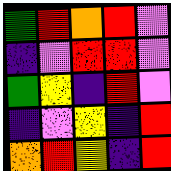[["green", "red", "orange", "red", "violet"], ["indigo", "violet", "red", "red", "violet"], ["green", "yellow", "indigo", "red", "violet"], ["indigo", "violet", "yellow", "indigo", "red"], ["orange", "red", "yellow", "indigo", "red"]]